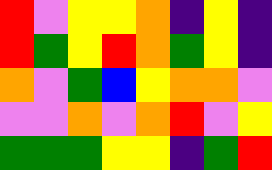[["red", "violet", "yellow", "yellow", "orange", "indigo", "yellow", "indigo"], ["red", "green", "yellow", "red", "orange", "green", "yellow", "indigo"], ["orange", "violet", "green", "blue", "yellow", "orange", "orange", "violet"], ["violet", "violet", "orange", "violet", "orange", "red", "violet", "yellow"], ["green", "green", "green", "yellow", "yellow", "indigo", "green", "red"]]